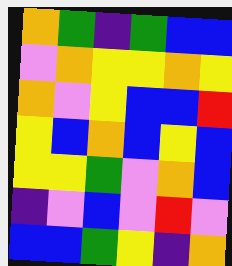[["orange", "green", "indigo", "green", "blue", "blue"], ["violet", "orange", "yellow", "yellow", "orange", "yellow"], ["orange", "violet", "yellow", "blue", "blue", "red"], ["yellow", "blue", "orange", "blue", "yellow", "blue"], ["yellow", "yellow", "green", "violet", "orange", "blue"], ["indigo", "violet", "blue", "violet", "red", "violet"], ["blue", "blue", "green", "yellow", "indigo", "orange"]]